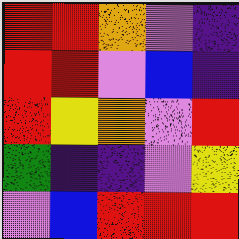[["red", "red", "orange", "violet", "indigo"], ["red", "red", "violet", "blue", "indigo"], ["red", "yellow", "orange", "violet", "red"], ["green", "indigo", "indigo", "violet", "yellow"], ["violet", "blue", "red", "red", "red"]]